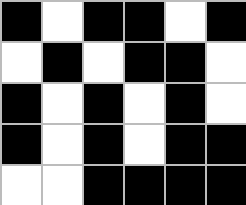[["black", "white", "black", "black", "white", "black"], ["white", "black", "white", "black", "black", "white"], ["black", "white", "black", "white", "black", "white"], ["black", "white", "black", "white", "black", "black"], ["white", "white", "black", "black", "black", "black"]]